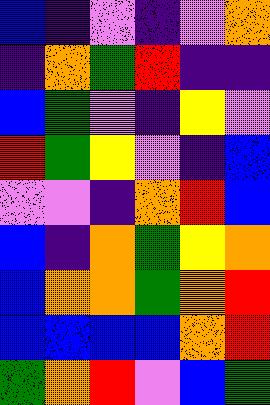[["blue", "indigo", "violet", "indigo", "violet", "orange"], ["indigo", "orange", "green", "red", "indigo", "indigo"], ["blue", "green", "violet", "indigo", "yellow", "violet"], ["red", "green", "yellow", "violet", "indigo", "blue"], ["violet", "violet", "indigo", "orange", "red", "blue"], ["blue", "indigo", "orange", "green", "yellow", "orange"], ["blue", "orange", "orange", "green", "orange", "red"], ["blue", "blue", "blue", "blue", "orange", "red"], ["green", "orange", "red", "violet", "blue", "green"]]